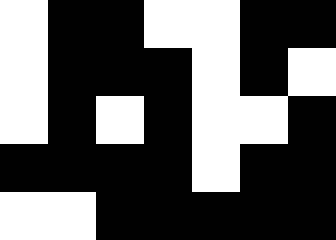[["white", "black", "black", "white", "white", "black", "black"], ["white", "black", "black", "black", "white", "black", "white"], ["white", "black", "white", "black", "white", "white", "black"], ["black", "black", "black", "black", "white", "black", "black"], ["white", "white", "black", "black", "black", "black", "black"]]